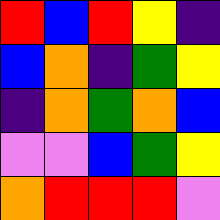[["red", "blue", "red", "yellow", "indigo"], ["blue", "orange", "indigo", "green", "yellow"], ["indigo", "orange", "green", "orange", "blue"], ["violet", "violet", "blue", "green", "yellow"], ["orange", "red", "red", "red", "violet"]]